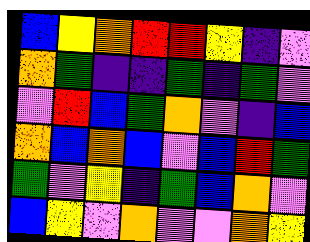[["blue", "yellow", "orange", "red", "red", "yellow", "indigo", "violet"], ["orange", "green", "indigo", "indigo", "green", "indigo", "green", "violet"], ["violet", "red", "blue", "green", "orange", "violet", "indigo", "blue"], ["orange", "blue", "orange", "blue", "violet", "blue", "red", "green"], ["green", "violet", "yellow", "indigo", "green", "blue", "orange", "violet"], ["blue", "yellow", "violet", "orange", "violet", "violet", "orange", "yellow"]]